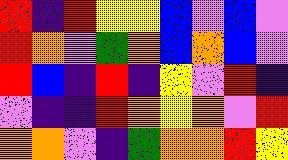[["red", "indigo", "red", "yellow", "yellow", "blue", "violet", "blue", "violet"], ["red", "orange", "violet", "green", "orange", "blue", "orange", "blue", "violet"], ["red", "blue", "indigo", "red", "indigo", "yellow", "violet", "red", "indigo"], ["violet", "indigo", "indigo", "red", "orange", "yellow", "orange", "violet", "red"], ["orange", "orange", "violet", "indigo", "green", "orange", "orange", "red", "yellow"]]